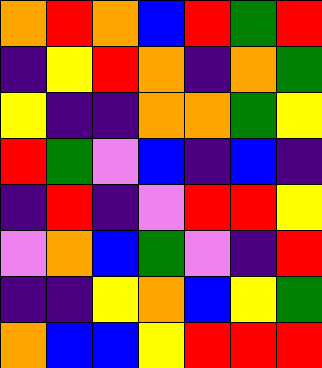[["orange", "red", "orange", "blue", "red", "green", "red"], ["indigo", "yellow", "red", "orange", "indigo", "orange", "green"], ["yellow", "indigo", "indigo", "orange", "orange", "green", "yellow"], ["red", "green", "violet", "blue", "indigo", "blue", "indigo"], ["indigo", "red", "indigo", "violet", "red", "red", "yellow"], ["violet", "orange", "blue", "green", "violet", "indigo", "red"], ["indigo", "indigo", "yellow", "orange", "blue", "yellow", "green"], ["orange", "blue", "blue", "yellow", "red", "red", "red"]]